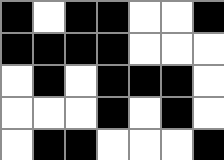[["black", "white", "black", "black", "white", "white", "black"], ["black", "black", "black", "black", "white", "white", "white"], ["white", "black", "white", "black", "black", "black", "white"], ["white", "white", "white", "black", "white", "black", "white"], ["white", "black", "black", "white", "white", "white", "black"]]